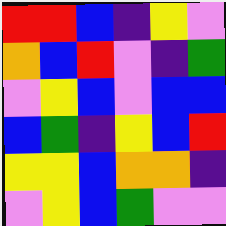[["red", "red", "blue", "indigo", "yellow", "violet"], ["orange", "blue", "red", "violet", "indigo", "green"], ["violet", "yellow", "blue", "violet", "blue", "blue"], ["blue", "green", "indigo", "yellow", "blue", "red"], ["yellow", "yellow", "blue", "orange", "orange", "indigo"], ["violet", "yellow", "blue", "green", "violet", "violet"]]